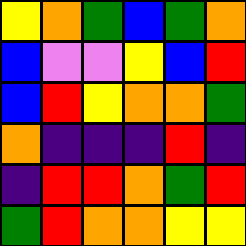[["yellow", "orange", "green", "blue", "green", "orange"], ["blue", "violet", "violet", "yellow", "blue", "red"], ["blue", "red", "yellow", "orange", "orange", "green"], ["orange", "indigo", "indigo", "indigo", "red", "indigo"], ["indigo", "red", "red", "orange", "green", "red"], ["green", "red", "orange", "orange", "yellow", "yellow"]]